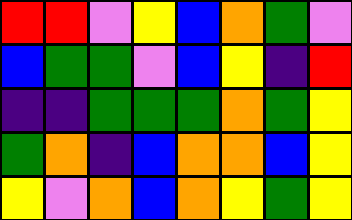[["red", "red", "violet", "yellow", "blue", "orange", "green", "violet"], ["blue", "green", "green", "violet", "blue", "yellow", "indigo", "red"], ["indigo", "indigo", "green", "green", "green", "orange", "green", "yellow"], ["green", "orange", "indigo", "blue", "orange", "orange", "blue", "yellow"], ["yellow", "violet", "orange", "blue", "orange", "yellow", "green", "yellow"]]